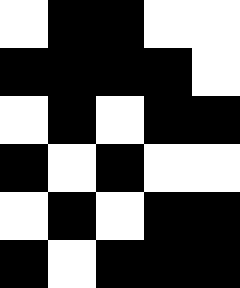[["white", "black", "black", "white", "white"], ["black", "black", "black", "black", "white"], ["white", "black", "white", "black", "black"], ["black", "white", "black", "white", "white"], ["white", "black", "white", "black", "black"], ["black", "white", "black", "black", "black"]]